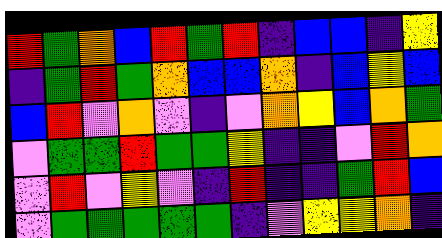[["red", "green", "orange", "blue", "red", "green", "red", "indigo", "blue", "blue", "indigo", "yellow"], ["indigo", "green", "red", "green", "orange", "blue", "blue", "orange", "indigo", "blue", "yellow", "blue"], ["blue", "red", "violet", "orange", "violet", "indigo", "violet", "orange", "yellow", "blue", "orange", "green"], ["violet", "green", "green", "red", "green", "green", "yellow", "indigo", "indigo", "violet", "red", "orange"], ["violet", "red", "violet", "yellow", "violet", "indigo", "red", "indigo", "indigo", "green", "red", "blue"], ["violet", "green", "green", "green", "green", "green", "indigo", "violet", "yellow", "yellow", "orange", "indigo"]]